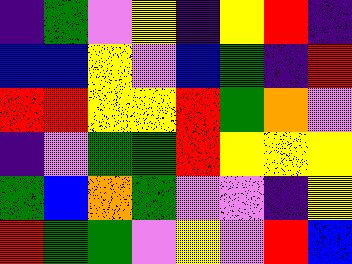[["indigo", "green", "violet", "yellow", "indigo", "yellow", "red", "indigo"], ["blue", "blue", "yellow", "violet", "blue", "green", "indigo", "red"], ["red", "red", "yellow", "yellow", "red", "green", "orange", "violet"], ["indigo", "violet", "green", "green", "red", "yellow", "yellow", "yellow"], ["green", "blue", "orange", "green", "violet", "violet", "indigo", "yellow"], ["red", "green", "green", "violet", "yellow", "violet", "red", "blue"]]